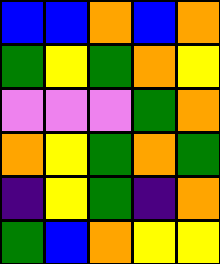[["blue", "blue", "orange", "blue", "orange"], ["green", "yellow", "green", "orange", "yellow"], ["violet", "violet", "violet", "green", "orange"], ["orange", "yellow", "green", "orange", "green"], ["indigo", "yellow", "green", "indigo", "orange"], ["green", "blue", "orange", "yellow", "yellow"]]